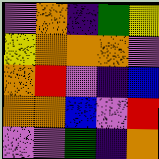[["violet", "orange", "indigo", "green", "yellow"], ["yellow", "orange", "orange", "orange", "violet"], ["orange", "red", "violet", "indigo", "blue"], ["orange", "orange", "blue", "violet", "red"], ["violet", "violet", "green", "indigo", "orange"]]